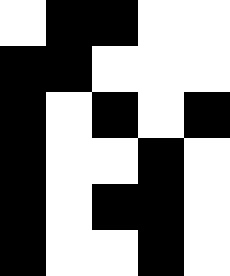[["white", "black", "black", "white", "white"], ["black", "black", "white", "white", "white"], ["black", "white", "black", "white", "black"], ["black", "white", "white", "black", "white"], ["black", "white", "black", "black", "white"], ["black", "white", "white", "black", "white"]]